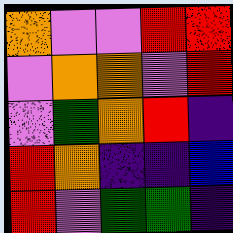[["orange", "violet", "violet", "red", "red"], ["violet", "orange", "orange", "violet", "red"], ["violet", "green", "orange", "red", "indigo"], ["red", "orange", "indigo", "indigo", "blue"], ["red", "violet", "green", "green", "indigo"]]